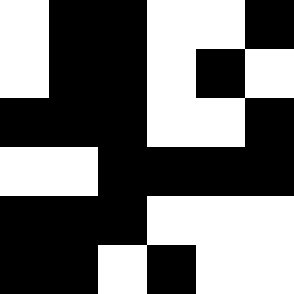[["white", "black", "black", "white", "white", "black"], ["white", "black", "black", "white", "black", "white"], ["black", "black", "black", "white", "white", "black"], ["white", "white", "black", "black", "black", "black"], ["black", "black", "black", "white", "white", "white"], ["black", "black", "white", "black", "white", "white"]]